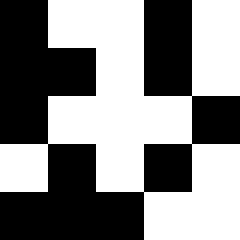[["black", "white", "white", "black", "white"], ["black", "black", "white", "black", "white"], ["black", "white", "white", "white", "black"], ["white", "black", "white", "black", "white"], ["black", "black", "black", "white", "white"]]